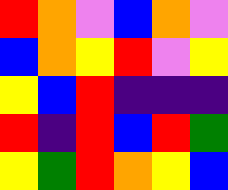[["red", "orange", "violet", "blue", "orange", "violet"], ["blue", "orange", "yellow", "red", "violet", "yellow"], ["yellow", "blue", "red", "indigo", "indigo", "indigo"], ["red", "indigo", "red", "blue", "red", "green"], ["yellow", "green", "red", "orange", "yellow", "blue"]]